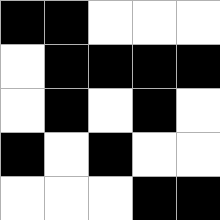[["black", "black", "white", "white", "white"], ["white", "black", "black", "black", "black"], ["white", "black", "white", "black", "white"], ["black", "white", "black", "white", "white"], ["white", "white", "white", "black", "black"]]